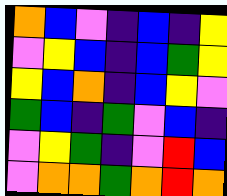[["orange", "blue", "violet", "indigo", "blue", "indigo", "yellow"], ["violet", "yellow", "blue", "indigo", "blue", "green", "yellow"], ["yellow", "blue", "orange", "indigo", "blue", "yellow", "violet"], ["green", "blue", "indigo", "green", "violet", "blue", "indigo"], ["violet", "yellow", "green", "indigo", "violet", "red", "blue"], ["violet", "orange", "orange", "green", "orange", "red", "orange"]]